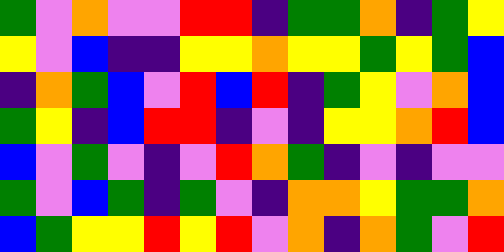[["green", "violet", "orange", "violet", "violet", "red", "red", "indigo", "green", "green", "orange", "indigo", "green", "yellow"], ["yellow", "violet", "blue", "indigo", "indigo", "yellow", "yellow", "orange", "yellow", "yellow", "green", "yellow", "green", "blue"], ["indigo", "orange", "green", "blue", "violet", "red", "blue", "red", "indigo", "green", "yellow", "violet", "orange", "blue"], ["green", "yellow", "indigo", "blue", "red", "red", "indigo", "violet", "indigo", "yellow", "yellow", "orange", "red", "blue"], ["blue", "violet", "green", "violet", "indigo", "violet", "red", "orange", "green", "indigo", "violet", "indigo", "violet", "violet"], ["green", "violet", "blue", "green", "indigo", "green", "violet", "indigo", "orange", "orange", "yellow", "green", "green", "orange"], ["blue", "green", "yellow", "yellow", "red", "yellow", "red", "violet", "orange", "indigo", "orange", "green", "violet", "red"]]